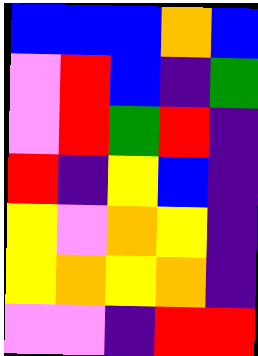[["blue", "blue", "blue", "orange", "blue"], ["violet", "red", "blue", "indigo", "green"], ["violet", "red", "green", "red", "indigo"], ["red", "indigo", "yellow", "blue", "indigo"], ["yellow", "violet", "orange", "yellow", "indigo"], ["yellow", "orange", "yellow", "orange", "indigo"], ["violet", "violet", "indigo", "red", "red"]]